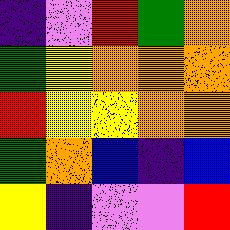[["indigo", "violet", "red", "green", "orange"], ["green", "yellow", "orange", "orange", "orange"], ["red", "yellow", "yellow", "orange", "orange"], ["green", "orange", "blue", "indigo", "blue"], ["yellow", "indigo", "violet", "violet", "red"]]